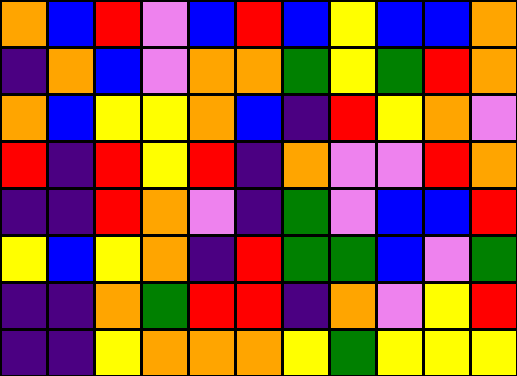[["orange", "blue", "red", "violet", "blue", "red", "blue", "yellow", "blue", "blue", "orange"], ["indigo", "orange", "blue", "violet", "orange", "orange", "green", "yellow", "green", "red", "orange"], ["orange", "blue", "yellow", "yellow", "orange", "blue", "indigo", "red", "yellow", "orange", "violet"], ["red", "indigo", "red", "yellow", "red", "indigo", "orange", "violet", "violet", "red", "orange"], ["indigo", "indigo", "red", "orange", "violet", "indigo", "green", "violet", "blue", "blue", "red"], ["yellow", "blue", "yellow", "orange", "indigo", "red", "green", "green", "blue", "violet", "green"], ["indigo", "indigo", "orange", "green", "red", "red", "indigo", "orange", "violet", "yellow", "red"], ["indigo", "indigo", "yellow", "orange", "orange", "orange", "yellow", "green", "yellow", "yellow", "yellow"]]